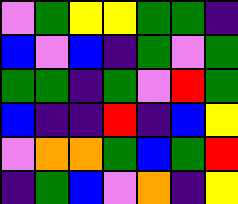[["violet", "green", "yellow", "yellow", "green", "green", "indigo"], ["blue", "violet", "blue", "indigo", "green", "violet", "green"], ["green", "green", "indigo", "green", "violet", "red", "green"], ["blue", "indigo", "indigo", "red", "indigo", "blue", "yellow"], ["violet", "orange", "orange", "green", "blue", "green", "red"], ["indigo", "green", "blue", "violet", "orange", "indigo", "yellow"]]